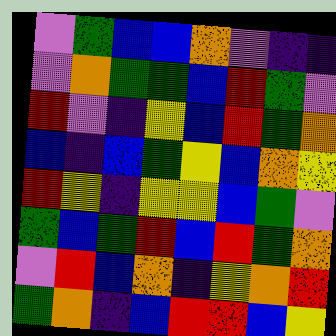[["violet", "green", "blue", "blue", "orange", "violet", "indigo", "indigo"], ["violet", "orange", "green", "green", "blue", "red", "green", "violet"], ["red", "violet", "indigo", "yellow", "blue", "red", "green", "orange"], ["blue", "indigo", "blue", "green", "yellow", "blue", "orange", "yellow"], ["red", "yellow", "indigo", "yellow", "yellow", "blue", "green", "violet"], ["green", "blue", "green", "red", "blue", "red", "green", "orange"], ["violet", "red", "blue", "orange", "indigo", "yellow", "orange", "red"], ["green", "orange", "indigo", "blue", "red", "red", "blue", "yellow"]]